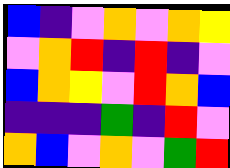[["blue", "indigo", "violet", "orange", "violet", "orange", "yellow"], ["violet", "orange", "red", "indigo", "red", "indigo", "violet"], ["blue", "orange", "yellow", "violet", "red", "orange", "blue"], ["indigo", "indigo", "indigo", "green", "indigo", "red", "violet"], ["orange", "blue", "violet", "orange", "violet", "green", "red"]]